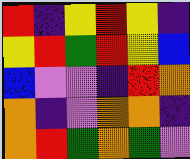[["red", "indigo", "yellow", "red", "yellow", "indigo"], ["yellow", "red", "green", "red", "yellow", "blue"], ["blue", "violet", "violet", "indigo", "red", "orange"], ["orange", "indigo", "violet", "orange", "orange", "indigo"], ["orange", "red", "green", "orange", "green", "violet"]]